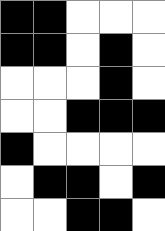[["black", "black", "white", "white", "white"], ["black", "black", "white", "black", "white"], ["white", "white", "white", "black", "white"], ["white", "white", "black", "black", "black"], ["black", "white", "white", "white", "white"], ["white", "black", "black", "white", "black"], ["white", "white", "black", "black", "white"]]